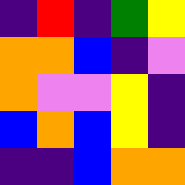[["indigo", "red", "indigo", "green", "yellow"], ["orange", "orange", "blue", "indigo", "violet"], ["orange", "violet", "violet", "yellow", "indigo"], ["blue", "orange", "blue", "yellow", "indigo"], ["indigo", "indigo", "blue", "orange", "orange"]]